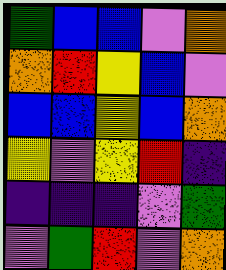[["green", "blue", "blue", "violet", "orange"], ["orange", "red", "yellow", "blue", "violet"], ["blue", "blue", "yellow", "blue", "orange"], ["yellow", "violet", "yellow", "red", "indigo"], ["indigo", "indigo", "indigo", "violet", "green"], ["violet", "green", "red", "violet", "orange"]]